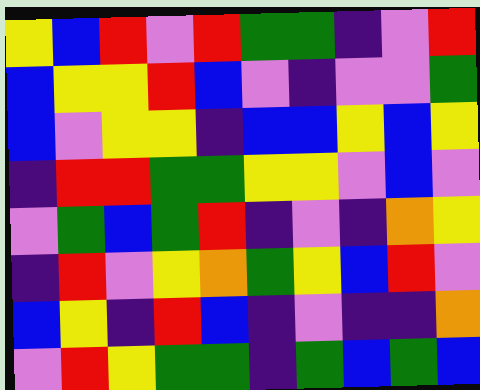[["yellow", "blue", "red", "violet", "red", "green", "green", "indigo", "violet", "red"], ["blue", "yellow", "yellow", "red", "blue", "violet", "indigo", "violet", "violet", "green"], ["blue", "violet", "yellow", "yellow", "indigo", "blue", "blue", "yellow", "blue", "yellow"], ["indigo", "red", "red", "green", "green", "yellow", "yellow", "violet", "blue", "violet"], ["violet", "green", "blue", "green", "red", "indigo", "violet", "indigo", "orange", "yellow"], ["indigo", "red", "violet", "yellow", "orange", "green", "yellow", "blue", "red", "violet"], ["blue", "yellow", "indigo", "red", "blue", "indigo", "violet", "indigo", "indigo", "orange"], ["violet", "red", "yellow", "green", "green", "indigo", "green", "blue", "green", "blue"]]